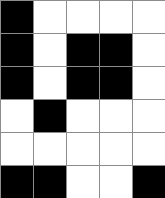[["black", "white", "white", "white", "white"], ["black", "white", "black", "black", "white"], ["black", "white", "black", "black", "white"], ["white", "black", "white", "white", "white"], ["white", "white", "white", "white", "white"], ["black", "black", "white", "white", "black"]]